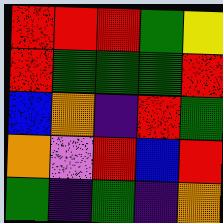[["red", "red", "red", "green", "yellow"], ["red", "green", "green", "green", "red"], ["blue", "orange", "indigo", "red", "green"], ["orange", "violet", "red", "blue", "red"], ["green", "indigo", "green", "indigo", "orange"]]